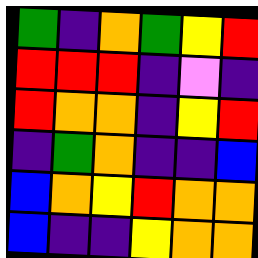[["green", "indigo", "orange", "green", "yellow", "red"], ["red", "red", "red", "indigo", "violet", "indigo"], ["red", "orange", "orange", "indigo", "yellow", "red"], ["indigo", "green", "orange", "indigo", "indigo", "blue"], ["blue", "orange", "yellow", "red", "orange", "orange"], ["blue", "indigo", "indigo", "yellow", "orange", "orange"]]